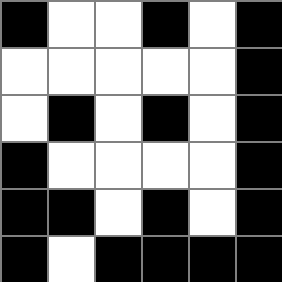[["black", "white", "white", "black", "white", "black"], ["white", "white", "white", "white", "white", "black"], ["white", "black", "white", "black", "white", "black"], ["black", "white", "white", "white", "white", "black"], ["black", "black", "white", "black", "white", "black"], ["black", "white", "black", "black", "black", "black"]]